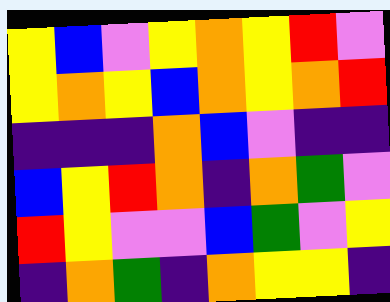[["yellow", "blue", "violet", "yellow", "orange", "yellow", "red", "violet"], ["yellow", "orange", "yellow", "blue", "orange", "yellow", "orange", "red"], ["indigo", "indigo", "indigo", "orange", "blue", "violet", "indigo", "indigo"], ["blue", "yellow", "red", "orange", "indigo", "orange", "green", "violet"], ["red", "yellow", "violet", "violet", "blue", "green", "violet", "yellow"], ["indigo", "orange", "green", "indigo", "orange", "yellow", "yellow", "indigo"]]